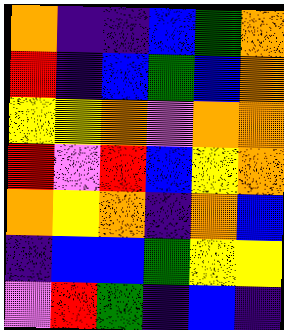[["orange", "indigo", "indigo", "blue", "green", "orange"], ["red", "indigo", "blue", "green", "blue", "orange"], ["yellow", "yellow", "orange", "violet", "orange", "orange"], ["red", "violet", "red", "blue", "yellow", "orange"], ["orange", "yellow", "orange", "indigo", "orange", "blue"], ["indigo", "blue", "blue", "green", "yellow", "yellow"], ["violet", "red", "green", "indigo", "blue", "indigo"]]